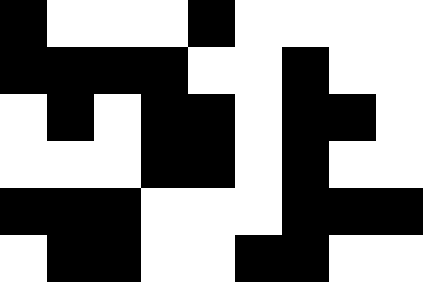[["black", "white", "white", "white", "black", "white", "white", "white", "white"], ["black", "black", "black", "black", "white", "white", "black", "white", "white"], ["white", "black", "white", "black", "black", "white", "black", "black", "white"], ["white", "white", "white", "black", "black", "white", "black", "white", "white"], ["black", "black", "black", "white", "white", "white", "black", "black", "black"], ["white", "black", "black", "white", "white", "black", "black", "white", "white"]]